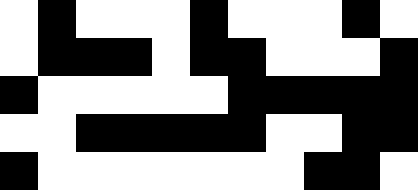[["white", "black", "white", "white", "white", "black", "white", "white", "white", "black", "white"], ["white", "black", "black", "black", "white", "black", "black", "white", "white", "white", "black"], ["black", "white", "white", "white", "white", "white", "black", "black", "black", "black", "black"], ["white", "white", "black", "black", "black", "black", "black", "white", "white", "black", "black"], ["black", "white", "white", "white", "white", "white", "white", "white", "black", "black", "white"]]